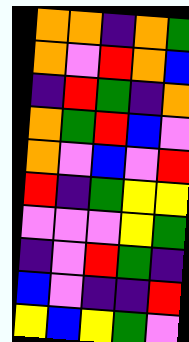[["orange", "orange", "indigo", "orange", "green"], ["orange", "violet", "red", "orange", "blue"], ["indigo", "red", "green", "indigo", "orange"], ["orange", "green", "red", "blue", "violet"], ["orange", "violet", "blue", "violet", "red"], ["red", "indigo", "green", "yellow", "yellow"], ["violet", "violet", "violet", "yellow", "green"], ["indigo", "violet", "red", "green", "indigo"], ["blue", "violet", "indigo", "indigo", "red"], ["yellow", "blue", "yellow", "green", "violet"]]